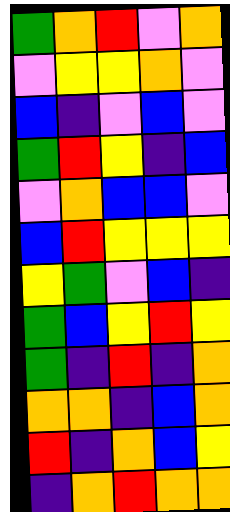[["green", "orange", "red", "violet", "orange"], ["violet", "yellow", "yellow", "orange", "violet"], ["blue", "indigo", "violet", "blue", "violet"], ["green", "red", "yellow", "indigo", "blue"], ["violet", "orange", "blue", "blue", "violet"], ["blue", "red", "yellow", "yellow", "yellow"], ["yellow", "green", "violet", "blue", "indigo"], ["green", "blue", "yellow", "red", "yellow"], ["green", "indigo", "red", "indigo", "orange"], ["orange", "orange", "indigo", "blue", "orange"], ["red", "indigo", "orange", "blue", "yellow"], ["indigo", "orange", "red", "orange", "orange"]]